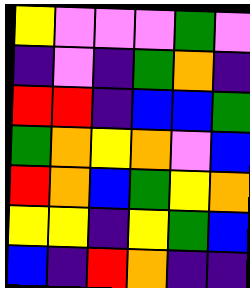[["yellow", "violet", "violet", "violet", "green", "violet"], ["indigo", "violet", "indigo", "green", "orange", "indigo"], ["red", "red", "indigo", "blue", "blue", "green"], ["green", "orange", "yellow", "orange", "violet", "blue"], ["red", "orange", "blue", "green", "yellow", "orange"], ["yellow", "yellow", "indigo", "yellow", "green", "blue"], ["blue", "indigo", "red", "orange", "indigo", "indigo"]]